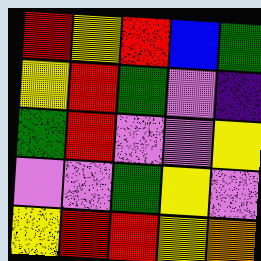[["red", "yellow", "red", "blue", "green"], ["yellow", "red", "green", "violet", "indigo"], ["green", "red", "violet", "violet", "yellow"], ["violet", "violet", "green", "yellow", "violet"], ["yellow", "red", "red", "yellow", "orange"]]